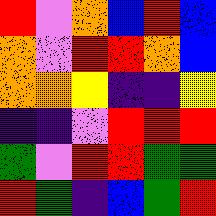[["red", "violet", "orange", "blue", "red", "blue"], ["orange", "violet", "red", "red", "orange", "blue"], ["orange", "orange", "yellow", "indigo", "indigo", "yellow"], ["indigo", "indigo", "violet", "red", "red", "red"], ["green", "violet", "red", "red", "green", "green"], ["red", "green", "indigo", "blue", "green", "red"]]